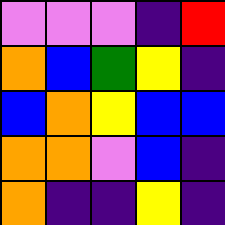[["violet", "violet", "violet", "indigo", "red"], ["orange", "blue", "green", "yellow", "indigo"], ["blue", "orange", "yellow", "blue", "blue"], ["orange", "orange", "violet", "blue", "indigo"], ["orange", "indigo", "indigo", "yellow", "indigo"]]